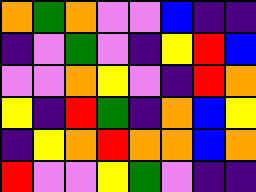[["orange", "green", "orange", "violet", "violet", "blue", "indigo", "indigo"], ["indigo", "violet", "green", "violet", "indigo", "yellow", "red", "blue"], ["violet", "violet", "orange", "yellow", "violet", "indigo", "red", "orange"], ["yellow", "indigo", "red", "green", "indigo", "orange", "blue", "yellow"], ["indigo", "yellow", "orange", "red", "orange", "orange", "blue", "orange"], ["red", "violet", "violet", "yellow", "green", "violet", "indigo", "indigo"]]